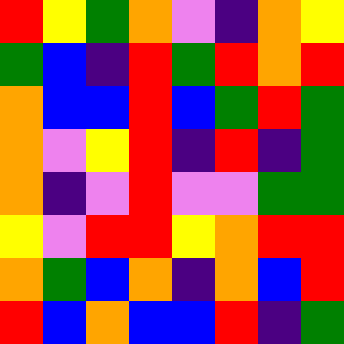[["red", "yellow", "green", "orange", "violet", "indigo", "orange", "yellow"], ["green", "blue", "indigo", "red", "green", "red", "orange", "red"], ["orange", "blue", "blue", "red", "blue", "green", "red", "green"], ["orange", "violet", "yellow", "red", "indigo", "red", "indigo", "green"], ["orange", "indigo", "violet", "red", "violet", "violet", "green", "green"], ["yellow", "violet", "red", "red", "yellow", "orange", "red", "red"], ["orange", "green", "blue", "orange", "indigo", "orange", "blue", "red"], ["red", "blue", "orange", "blue", "blue", "red", "indigo", "green"]]